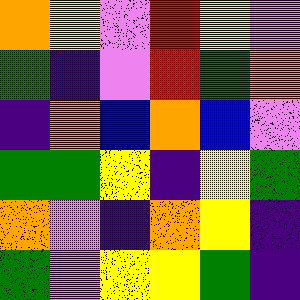[["orange", "yellow", "violet", "red", "yellow", "violet"], ["green", "indigo", "violet", "red", "green", "orange"], ["indigo", "orange", "blue", "orange", "blue", "violet"], ["green", "green", "yellow", "indigo", "yellow", "green"], ["orange", "violet", "indigo", "orange", "yellow", "indigo"], ["green", "violet", "yellow", "yellow", "green", "indigo"]]